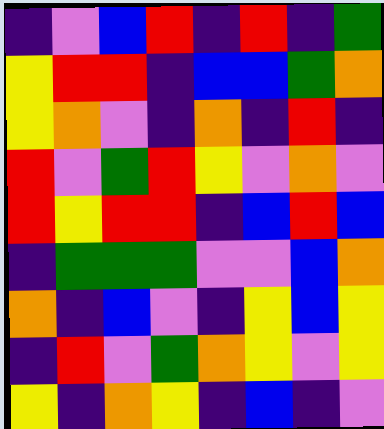[["indigo", "violet", "blue", "red", "indigo", "red", "indigo", "green"], ["yellow", "red", "red", "indigo", "blue", "blue", "green", "orange"], ["yellow", "orange", "violet", "indigo", "orange", "indigo", "red", "indigo"], ["red", "violet", "green", "red", "yellow", "violet", "orange", "violet"], ["red", "yellow", "red", "red", "indigo", "blue", "red", "blue"], ["indigo", "green", "green", "green", "violet", "violet", "blue", "orange"], ["orange", "indigo", "blue", "violet", "indigo", "yellow", "blue", "yellow"], ["indigo", "red", "violet", "green", "orange", "yellow", "violet", "yellow"], ["yellow", "indigo", "orange", "yellow", "indigo", "blue", "indigo", "violet"]]